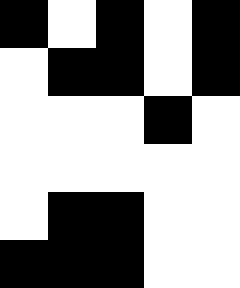[["black", "white", "black", "white", "black"], ["white", "black", "black", "white", "black"], ["white", "white", "white", "black", "white"], ["white", "white", "white", "white", "white"], ["white", "black", "black", "white", "white"], ["black", "black", "black", "white", "white"]]